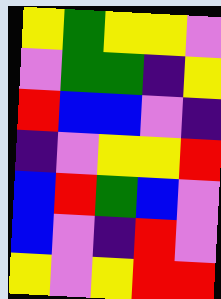[["yellow", "green", "yellow", "yellow", "violet"], ["violet", "green", "green", "indigo", "yellow"], ["red", "blue", "blue", "violet", "indigo"], ["indigo", "violet", "yellow", "yellow", "red"], ["blue", "red", "green", "blue", "violet"], ["blue", "violet", "indigo", "red", "violet"], ["yellow", "violet", "yellow", "red", "red"]]